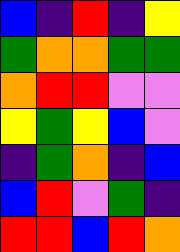[["blue", "indigo", "red", "indigo", "yellow"], ["green", "orange", "orange", "green", "green"], ["orange", "red", "red", "violet", "violet"], ["yellow", "green", "yellow", "blue", "violet"], ["indigo", "green", "orange", "indigo", "blue"], ["blue", "red", "violet", "green", "indigo"], ["red", "red", "blue", "red", "orange"]]